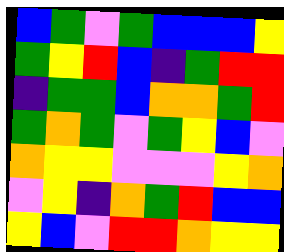[["blue", "green", "violet", "green", "blue", "blue", "blue", "yellow"], ["green", "yellow", "red", "blue", "indigo", "green", "red", "red"], ["indigo", "green", "green", "blue", "orange", "orange", "green", "red"], ["green", "orange", "green", "violet", "green", "yellow", "blue", "violet"], ["orange", "yellow", "yellow", "violet", "violet", "violet", "yellow", "orange"], ["violet", "yellow", "indigo", "orange", "green", "red", "blue", "blue"], ["yellow", "blue", "violet", "red", "red", "orange", "yellow", "yellow"]]